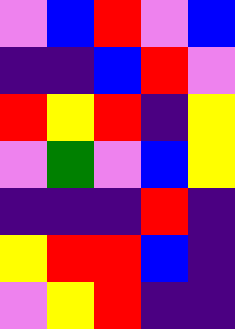[["violet", "blue", "red", "violet", "blue"], ["indigo", "indigo", "blue", "red", "violet"], ["red", "yellow", "red", "indigo", "yellow"], ["violet", "green", "violet", "blue", "yellow"], ["indigo", "indigo", "indigo", "red", "indigo"], ["yellow", "red", "red", "blue", "indigo"], ["violet", "yellow", "red", "indigo", "indigo"]]